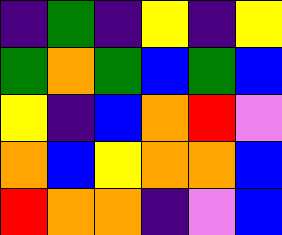[["indigo", "green", "indigo", "yellow", "indigo", "yellow"], ["green", "orange", "green", "blue", "green", "blue"], ["yellow", "indigo", "blue", "orange", "red", "violet"], ["orange", "blue", "yellow", "orange", "orange", "blue"], ["red", "orange", "orange", "indigo", "violet", "blue"]]